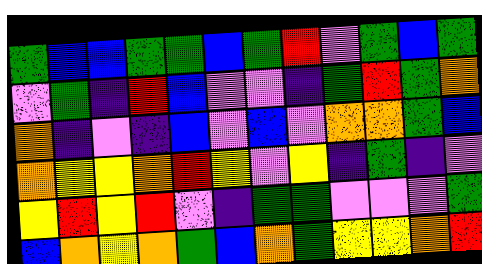[["green", "blue", "blue", "green", "green", "blue", "green", "red", "violet", "green", "blue", "green"], ["violet", "green", "indigo", "red", "blue", "violet", "violet", "indigo", "green", "red", "green", "orange"], ["orange", "indigo", "violet", "indigo", "blue", "violet", "blue", "violet", "orange", "orange", "green", "blue"], ["orange", "yellow", "yellow", "orange", "red", "yellow", "violet", "yellow", "indigo", "green", "indigo", "violet"], ["yellow", "red", "yellow", "red", "violet", "indigo", "green", "green", "violet", "violet", "violet", "green"], ["blue", "orange", "yellow", "orange", "green", "blue", "orange", "green", "yellow", "yellow", "orange", "red"]]